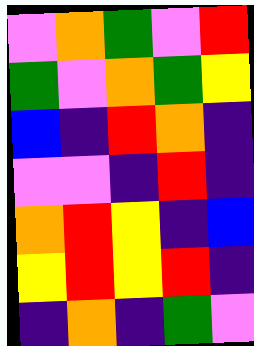[["violet", "orange", "green", "violet", "red"], ["green", "violet", "orange", "green", "yellow"], ["blue", "indigo", "red", "orange", "indigo"], ["violet", "violet", "indigo", "red", "indigo"], ["orange", "red", "yellow", "indigo", "blue"], ["yellow", "red", "yellow", "red", "indigo"], ["indigo", "orange", "indigo", "green", "violet"]]